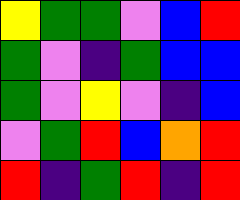[["yellow", "green", "green", "violet", "blue", "red"], ["green", "violet", "indigo", "green", "blue", "blue"], ["green", "violet", "yellow", "violet", "indigo", "blue"], ["violet", "green", "red", "blue", "orange", "red"], ["red", "indigo", "green", "red", "indigo", "red"]]